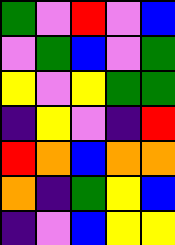[["green", "violet", "red", "violet", "blue"], ["violet", "green", "blue", "violet", "green"], ["yellow", "violet", "yellow", "green", "green"], ["indigo", "yellow", "violet", "indigo", "red"], ["red", "orange", "blue", "orange", "orange"], ["orange", "indigo", "green", "yellow", "blue"], ["indigo", "violet", "blue", "yellow", "yellow"]]